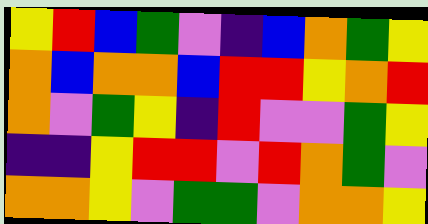[["yellow", "red", "blue", "green", "violet", "indigo", "blue", "orange", "green", "yellow"], ["orange", "blue", "orange", "orange", "blue", "red", "red", "yellow", "orange", "red"], ["orange", "violet", "green", "yellow", "indigo", "red", "violet", "violet", "green", "yellow"], ["indigo", "indigo", "yellow", "red", "red", "violet", "red", "orange", "green", "violet"], ["orange", "orange", "yellow", "violet", "green", "green", "violet", "orange", "orange", "yellow"]]